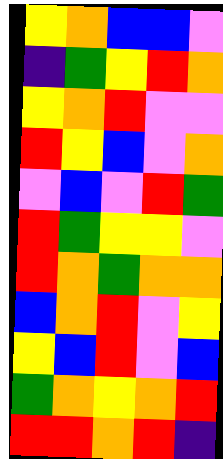[["yellow", "orange", "blue", "blue", "violet"], ["indigo", "green", "yellow", "red", "orange"], ["yellow", "orange", "red", "violet", "violet"], ["red", "yellow", "blue", "violet", "orange"], ["violet", "blue", "violet", "red", "green"], ["red", "green", "yellow", "yellow", "violet"], ["red", "orange", "green", "orange", "orange"], ["blue", "orange", "red", "violet", "yellow"], ["yellow", "blue", "red", "violet", "blue"], ["green", "orange", "yellow", "orange", "red"], ["red", "red", "orange", "red", "indigo"]]